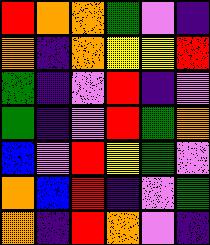[["red", "orange", "orange", "green", "violet", "indigo"], ["orange", "indigo", "orange", "yellow", "yellow", "red"], ["green", "indigo", "violet", "red", "indigo", "violet"], ["green", "indigo", "violet", "red", "green", "orange"], ["blue", "violet", "red", "yellow", "green", "violet"], ["orange", "blue", "red", "indigo", "violet", "green"], ["orange", "indigo", "red", "orange", "violet", "indigo"]]